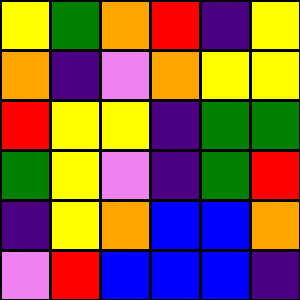[["yellow", "green", "orange", "red", "indigo", "yellow"], ["orange", "indigo", "violet", "orange", "yellow", "yellow"], ["red", "yellow", "yellow", "indigo", "green", "green"], ["green", "yellow", "violet", "indigo", "green", "red"], ["indigo", "yellow", "orange", "blue", "blue", "orange"], ["violet", "red", "blue", "blue", "blue", "indigo"]]